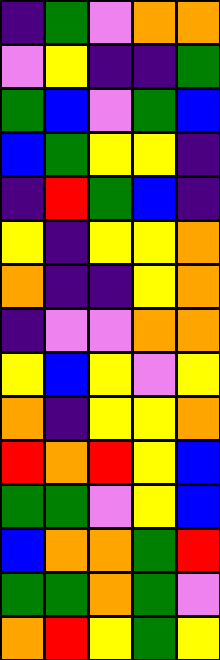[["indigo", "green", "violet", "orange", "orange"], ["violet", "yellow", "indigo", "indigo", "green"], ["green", "blue", "violet", "green", "blue"], ["blue", "green", "yellow", "yellow", "indigo"], ["indigo", "red", "green", "blue", "indigo"], ["yellow", "indigo", "yellow", "yellow", "orange"], ["orange", "indigo", "indigo", "yellow", "orange"], ["indigo", "violet", "violet", "orange", "orange"], ["yellow", "blue", "yellow", "violet", "yellow"], ["orange", "indigo", "yellow", "yellow", "orange"], ["red", "orange", "red", "yellow", "blue"], ["green", "green", "violet", "yellow", "blue"], ["blue", "orange", "orange", "green", "red"], ["green", "green", "orange", "green", "violet"], ["orange", "red", "yellow", "green", "yellow"]]